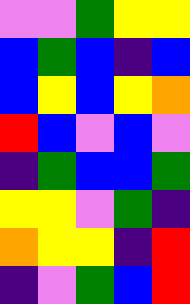[["violet", "violet", "green", "yellow", "yellow"], ["blue", "green", "blue", "indigo", "blue"], ["blue", "yellow", "blue", "yellow", "orange"], ["red", "blue", "violet", "blue", "violet"], ["indigo", "green", "blue", "blue", "green"], ["yellow", "yellow", "violet", "green", "indigo"], ["orange", "yellow", "yellow", "indigo", "red"], ["indigo", "violet", "green", "blue", "red"]]